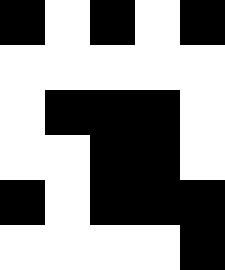[["black", "white", "black", "white", "black"], ["white", "white", "white", "white", "white"], ["white", "black", "black", "black", "white"], ["white", "white", "black", "black", "white"], ["black", "white", "black", "black", "black"], ["white", "white", "white", "white", "black"]]